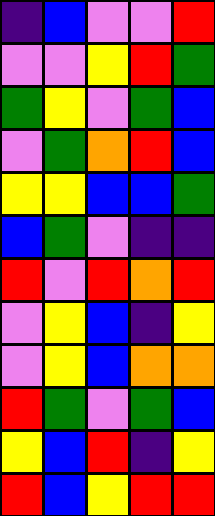[["indigo", "blue", "violet", "violet", "red"], ["violet", "violet", "yellow", "red", "green"], ["green", "yellow", "violet", "green", "blue"], ["violet", "green", "orange", "red", "blue"], ["yellow", "yellow", "blue", "blue", "green"], ["blue", "green", "violet", "indigo", "indigo"], ["red", "violet", "red", "orange", "red"], ["violet", "yellow", "blue", "indigo", "yellow"], ["violet", "yellow", "blue", "orange", "orange"], ["red", "green", "violet", "green", "blue"], ["yellow", "blue", "red", "indigo", "yellow"], ["red", "blue", "yellow", "red", "red"]]